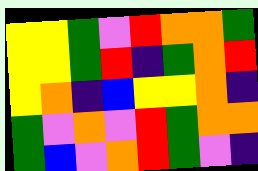[["yellow", "yellow", "green", "violet", "red", "orange", "orange", "green"], ["yellow", "yellow", "green", "red", "indigo", "green", "orange", "red"], ["yellow", "orange", "indigo", "blue", "yellow", "yellow", "orange", "indigo"], ["green", "violet", "orange", "violet", "red", "green", "orange", "orange"], ["green", "blue", "violet", "orange", "red", "green", "violet", "indigo"]]